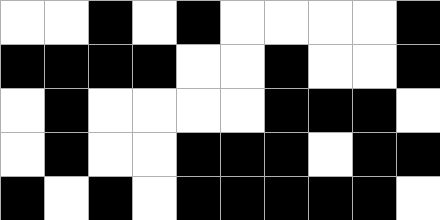[["white", "white", "black", "white", "black", "white", "white", "white", "white", "black"], ["black", "black", "black", "black", "white", "white", "black", "white", "white", "black"], ["white", "black", "white", "white", "white", "white", "black", "black", "black", "white"], ["white", "black", "white", "white", "black", "black", "black", "white", "black", "black"], ["black", "white", "black", "white", "black", "black", "black", "black", "black", "white"]]